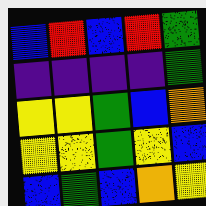[["blue", "red", "blue", "red", "green"], ["indigo", "indigo", "indigo", "indigo", "green"], ["yellow", "yellow", "green", "blue", "orange"], ["yellow", "yellow", "green", "yellow", "blue"], ["blue", "green", "blue", "orange", "yellow"]]